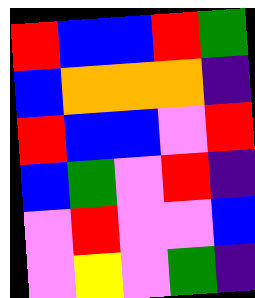[["red", "blue", "blue", "red", "green"], ["blue", "orange", "orange", "orange", "indigo"], ["red", "blue", "blue", "violet", "red"], ["blue", "green", "violet", "red", "indigo"], ["violet", "red", "violet", "violet", "blue"], ["violet", "yellow", "violet", "green", "indigo"]]